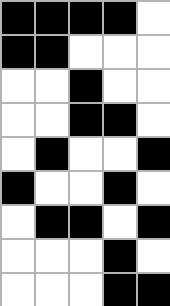[["black", "black", "black", "black", "white"], ["black", "black", "white", "white", "white"], ["white", "white", "black", "white", "white"], ["white", "white", "black", "black", "white"], ["white", "black", "white", "white", "black"], ["black", "white", "white", "black", "white"], ["white", "black", "black", "white", "black"], ["white", "white", "white", "black", "white"], ["white", "white", "white", "black", "black"]]